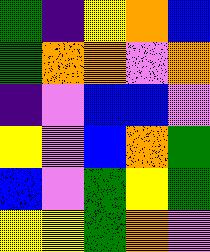[["green", "indigo", "yellow", "orange", "blue"], ["green", "orange", "orange", "violet", "orange"], ["indigo", "violet", "blue", "blue", "violet"], ["yellow", "violet", "blue", "orange", "green"], ["blue", "violet", "green", "yellow", "green"], ["yellow", "yellow", "green", "orange", "violet"]]